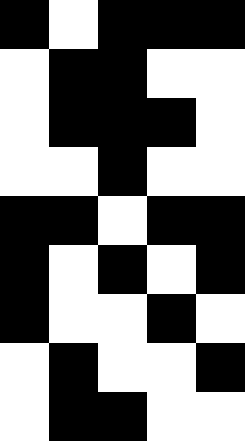[["black", "white", "black", "black", "black"], ["white", "black", "black", "white", "white"], ["white", "black", "black", "black", "white"], ["white", "white", "black", "white", "white"], ["black", "black", "white", "black", "black"], ["black", "white", "black", "white", "black"], ["black", "white", "white", "black", "white"], ["white", "black", "white", "white", "black"], ["white", "black", "black", "white", "white"]]